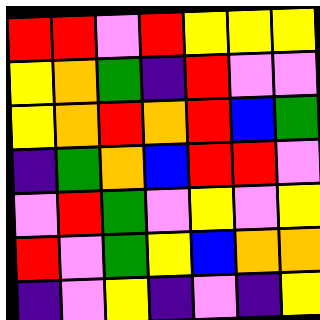[["red", "red", "violet", "red", "yellow", "yellow", "yellow"], ["yellow", "orange", "green", "indigo", "red", "violet", "violet"], ["yellow", "orange", "red", "orange", "red", "blue", "green"], ["indigo", "green", "orange", "blue", "red", "red", "violet"], ["violet", "red", "green", "violet", "yellow", "violet", "yellow"], ["red", "violet", "green", "yellow", "blue", "orange", "orange"], ["indigo", "violet", "yellow", "indigo", "violet", "indigo", "yellow"]]